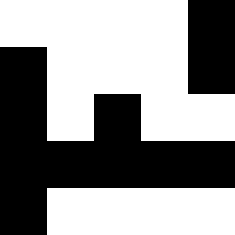[["white", "white", "white", "white", "black"], ["black", "white", "white", "white", "black"], ["black", "white", "black", "white", "white"], ["black", "black", "black", "black", "black"], ["black", "white", "white", "white", "white"]]